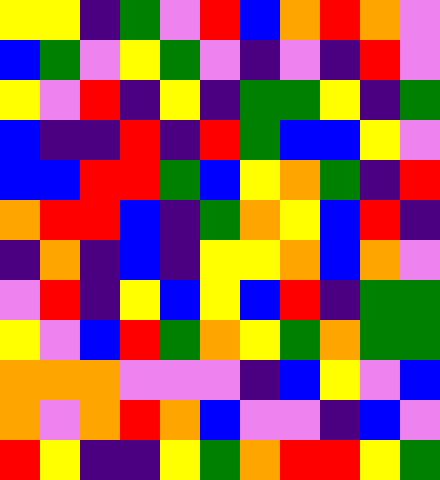[["yellow", "yellow", "indigo", "green", "violet", "red", "blue", "orange", "red", "orange", "violet"], ["blue", "green", "violet", "yellow", "green", "violet", "indigo", "violet", "indigo", "red", "violet"], ["yellow", "violet", "red", "indigo", "yellow", "indigo", "green", "green", "yellow", "indigo", "green"], ["blue", "indigo", "indigo", "red", "indigo", "red", "green", "blue", "blue", "yellow", "violet"], ["blue", "blue", "red", "red", "green", "blue", "yellow", "orange", "green", "indigo", "red"], ["orange", "red", "red", "blue", "indigo", "green", "orange", "yellow", "blue", "red", "indigo"], ["indigo", "orange", "indigo", "blue", "indigo", "yellow", "yellow", "orange", "blue", "orange", "violet"], ["violet", "red", "indigo", "yellow", "blue", "yellow", "blue", "red", "indigo", "green", "green"], ["yellow", "violet", "blue", "red", "green", "orange", "yellow", "green", "orange", "green", "green"], ["orange", "orange", "orange", "violet", "violet", "violet", "indigo", "blue", "yellow", "violet", "blue"], ["orange", "violet", "orange", "red", "orange", "blue", "violet", "violet", "indigo", "blue", "violet"], ["red", "yellow", "indigo", "indigo", "yellow", "green", "orange", "red", "red", "yellow", "green"]]